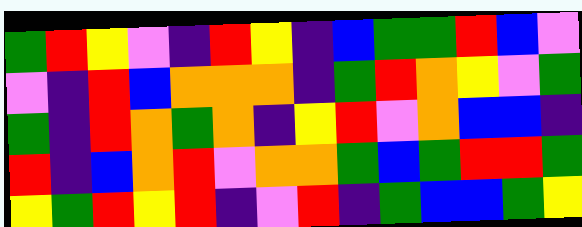[["green", "red", "yellow", "violet", "indigo", "red", "yellow", "indigo", "blue", "green", "green", "red", "blue", "violet"], ["violet", "indigo", "red", "blue", "orange", "orange", "orange", "indigo", "green", "red", "orange", "yellow", "violet", "green"], ["green", "indigo", "red", "orange", "green", "orange", "indigo", "yellow", "red", "violet", "orange", "blue", "blue", "indigo"], ["red", "indigo", "blue", "orange", "red", "violet", "orange", "orange", "green", "blue", "green", "red", "red", "green"], ["yellow", "green", "red", "yellow", "red", "indigo", "violet", "red", "indigo", "green", "blue", "blue", "green", "yellow"]]